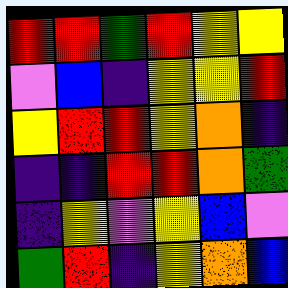[["red", "red", "green", "red", "yellow", "yellow"], ["violet", "blue", "indigo", "yellow", "yellow", "red"], ["yellow", "red", "red", "yellow", "orange", "indigo"], ["indigo", "indigo", "red", "red", "orange", "green"], ["indigo", "yellow", "violet", "yellow", "blue", "violet"], ["green", "red", "indigo", "yellow", "orange", "blue"]]